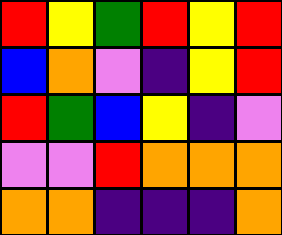[["red", "yellow", "green", "red", "yellow", "red"], ["blue", "orange", "violet", "indigo", "yellow", "red"], ["red", "green", "blue", "yellow", "indigo", "violet"], ["violet", "violet", "red", "orange", "orange", "orange"], ["orange", "orange", "indigo", "indigo", "indigo", "orange"]]